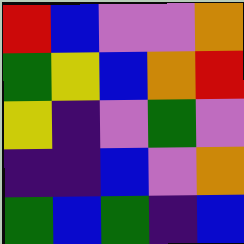[["red", "blue", "violet", "violet", "orange"], ["green", "yellow", "blue", "orange", "red"], ["yellow", "indigo", "violet", "green", "violet"], ["indigo", "indigo", "blue", "violet", "orange"], ["green", "blue", "green", "indigo", "blue"]]